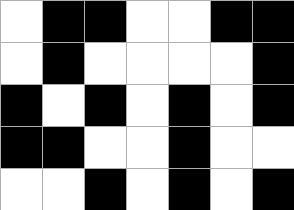[["white", "black", "black", "white", "white", "black", "black"], ["white", "black", "white", "white", "white", "white", "black"], ["black", "white", "black", "white", "black", "white", "black"], ["black", "black", "white", "white", "black", "white", "white"], ["white", "white", "black", "white", "black", "white", "black"]]